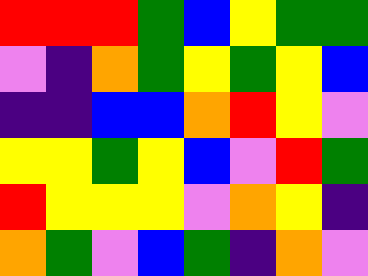[["red", "red", "red", "green", "blue", "yellow", "green", "green"], ["violet", "indigo", "orange", "green", "yellow", "green", "yellow", "blue"], ["indigo", "indigo", "blue", "blue", "orange", "red", "yellow", "violet"], ["yellow", "yellow", "green", "yellow", "blue", "violet", "red", "green"], ["red", "yellow", "yellow", "yellow", "violet", "orange", "yellow", "indigo"], ["orange", "green", "violet", "blue", "green", "indigo", "orange", "violet"]]